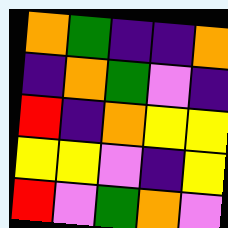[["orange", "green", "indigo", "indigo", "orange"], ["indigo", "orange", "green", "violet", "indigo"], ["red", "indigo", "orange", "yellow", "yellow"], ["yellow", "yellow", "violet", "indigo", "yellow"], ["red", "violet", "green", "orange", "violet"]]